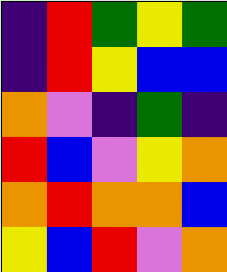[["indigo", "red", "green", "yellow", "green"], ["indigo", "red", "yellow", "blue", "blue"], ["orange", "violet", "indigo", "green", "indigo"], ["red", "blue", "violet", "yellow", "orange"], ["orange", "red", "orange", "orange", "blue"], ["yellow", "blue", "red", "violet", "orange"]]